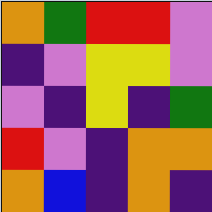[["orange", "green", "red", "red", "violet"], ["indigo", "violet", "yellow", "yellow", "violet"], ["violet", "indigo", "yellow", "indigo", "green"], ["red", "violet", "indigo", "orange", "orange"], ["orange", "blue", "indigo", "orange", "indigo"]]